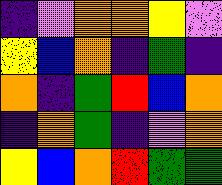[["indigo", "violet", "orange", "orange", "yellow", "violet"], ["yellow", "blue", "orange", "indigo", "green", "indigo"], ["orange", "indigo", "green", "red", "blue", "orange"], ["indigo", "orange", "green", "indigo", "violet", "orange"], ["yellow", "blue", "orange", "red", "green", "green"]]